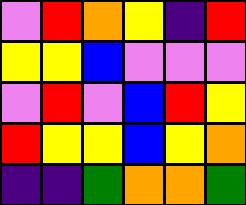[["violet", "red", "orange", "yellow", "indigo", "red"], ["yellow", "yellow", "blue", "violet", "violet", "violet"], ["violet", "red", "violet", "blue", "red", "yellow"], ["red", "yellow", "yellow", "blue", "yellow", "orange"], ["indigo", "indigo", "green", "orange", "orange", "green"]]